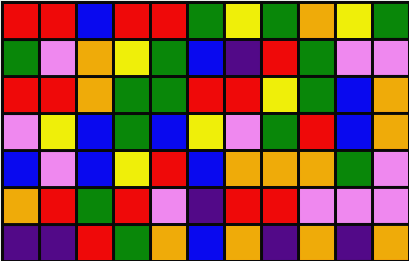[["red", "red", "blue", "red", "red", "green", "yellow", "green", "orange", "yellow", "green"], ["green", "violet", "orange", "yellow", "green", "blue", "indigo", "red", "green", "violet", "violet"], ["red", "red", "orange", "green", "green", "red", "red", "yellow", "green", "blue", "orange"], ["violet", "yellow", "blue", "green", "blue", "yellow", "violet", "green", "red", "blue", "orange"], ["blue", "violet", "blue", "yellow", "red", "blue", "orange", "orange", "orange", "green", "violet"], ["orange", "red", "green", "red", "violet", "indigo", "red", "red", "violet", "violet", "violet"], ["indigo", "indigo", "red", "green", "orange", "blue", "orange", "indigo", "orange", "indigo", "orange"]]